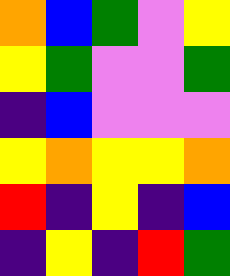[["orange", "blue", "green", "violet", "yellow"], ["yellow", "green", "violet", "violet", "green"], ["indigo", "blue", "violet", "violet", "violet"], ["yellow", "orange", "yellow", "yellow", "orange"], ["red", "indigo", "yellow", "indigo", "blue"], ["indigo", "yellow", "indigo", "red", "green"]]